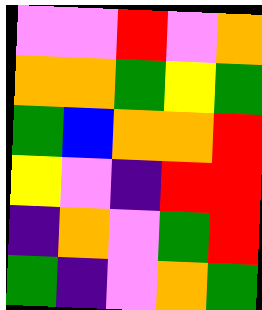[["violet", "violet", "red", "violet", "orange"], ["orange", "orange", "green", "yellow", "green"], ["green", "blue", "orange", "orange", "red"], ["yellow", "violet", "indigo", "red", "red"], ["indigo", "orange", "violet", "green", "red"], ["green", "indigo", "violet", "orange", "green"]]